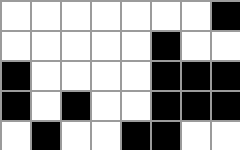[["white", "white", "white", "white", "white", "white", "white", "black"], ["white", "white", "white", "white", "white", "black", "white", "white"], ["black", "white", "white", "white", "white", "black", "black", "black"], ["black", "white", "black", "white", "white", "black", "black", "black"], ["white", "black", "white", "white", "black", "black", "white", "white"]]